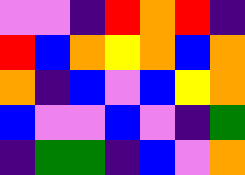[["violet", "violet", "indigo", "red", "orange", "red", "indigo"], ["red", "blue", "orange", "yellow", "orange", "blue", "orange"], ["orange", "indigo", "blue", "violet", "blue", "yellow", "orange"], ["blue", "violet", "violet", "blue", "violet", "indigo", "green"], ["indigo", "green", "green", "indigo", "blue", "violet", "orange"]]